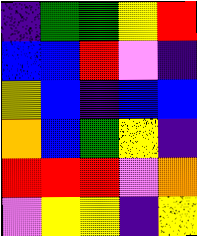[["indigo", "green", "green", "yellow", "red"], ["blue", "blue", "red", "violet", "indigo"], ["yellow", "blue", "indigo", "blue", "blue"], ["orange", "blue", "green", "yellow", "indigo"], ["red", "red", "red", "violet", "orange"], ["violet", "yellow", "yellow", "indigo", "yellow"]]